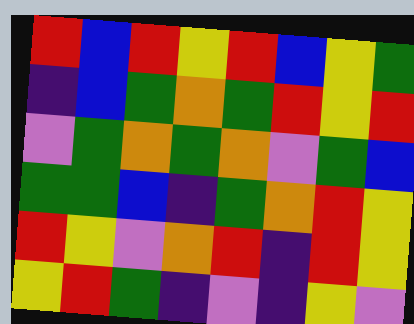[["red", "blue", "red", "yellow", "red", "blue", "yellow", "green"], ["indigo", "blue", "green", "orange", "green", "red", "yellow", "red"], ["violet", "green", "orange", "green", "orange", "violet", "green", "blue"], ["green", "green", "blue", "indigo", "green", "orange", "red", "yellow"], ["red", "yellow", "violet", "orange", "red", "indigo", "red", "yellow"], ["yellow", "red", "green", "indigo", "violet", "indigo", "yellow", "violet"]]